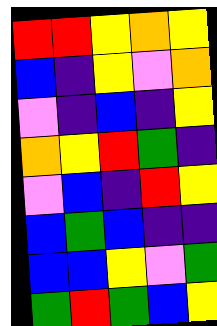[["red", "red", "yellow", "orange", "yellow"], ["blue", "indigo", "yellow", "violet", "orange"], ["violet", "indigo", "blue", "indigo", "yellow"], ["orange", "yellow", "red", "green", "indigo"], ["violet", "blue", "indigo", "red", "yellow"], ["blue", "green", "blue", "indigo", "indigo"], ["blue", "blue", "yellow", "violet", "green"], ["green", "red", "green", "blue", "yellow"]]